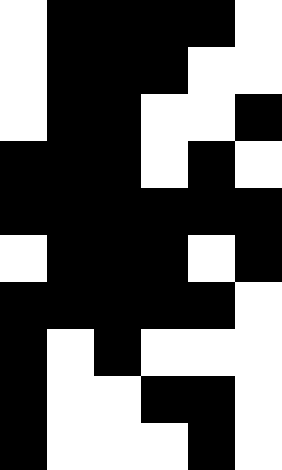[["white", "black", "black", "black", "black", "white"], ["white", "black", "black", "black", "white", "white"], ["white", "black", "black", "white", "white", "black"], ["black", "black", "black", "white", "black", "white"], ["black", "black", "black", "black", "black", "black"], ["white", "black", "black", "black", "white", "black"], ["black", "black", "black", "black", "black", "white"], ["black", "white", "black", "white", "white", "white"], ["black", "white", "white", "black", "black", "white"], ["black", "white", "white", "white", "black", "white"]]